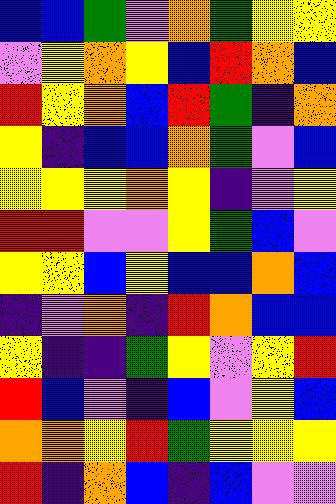[["blue", "blue", "green", "violet", "orange", "green", "yellow", "yellow"], ["violet", "yellow", "orange", "yellow", "blue", "red", "orange", "blue"], ["red", "yellow", "orange", "blue", "red", "green", "indigo", "orange"], ["yellow", "indigo", "blue", "blue", "orange", "green", "violet", "blue"], ["yellow", "yellow", "yellow", "orange", "yellow", "indigo", "violet", "yellow"], ["red", "red", "violet", "violet", "yellow", "green", "blue", "violet"], ["yellow", "yellow", "blue", "yellow", "blue", "blue", "orange", "blue"], ["indigo", "violet", "orange", "indigo", "red", "orange", "blue", "blue"], ["yellow", "indigo", "indigo", "green", "yellow", "violet", "yellow", "red"], ["red", "blue", "violet", "indigo", "blue", "violet", "yellow", "blue"], ["orange", "orange", "yellow", "red", "green", "yellow", "yellow", "yellow"], ["red", "indigo", "orange", "blue", "indigo", "blue", "violet", "violet"]]